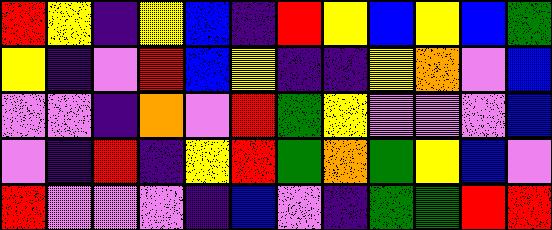[["red", "yellow", "indigo", "yellow", "blue", "indigo", "red", "yellow", "blue", "yellow", "blue", "green"], ["yellow", "indigo", "violet", "red", "blue", "yellow", "indigo", "indigo", "yellow", "orange", "violet", "blue"], ["violet", "violet", "indigo", "orange", "violet", "red", "green", "yellow", "violet", "violet", "violet", "blue"], ["violet", "indigo", "red", "indigo", "yellow", "red", "green", "orange", "green", "yellow", "blue", "violet"], ["red", "violet", "violet", "violet", "indigo", "blue", "violet", "indigo", "green", "green", "red", "red"]]